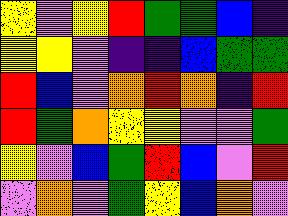[["yellow", "violet", "yellow", "red", "green", "green", "blue", "indigo"], ["yellow", "yellow", "violet", "indigo", "indigo", "blue", "green", "green"], ["red", "blue", "violet", "orange", "red", "orange", "indigo", "red"], ["red", "green", "orange", "yellow", "yellow", "violet", "violet", "green"], ["yellow", "violet", "blue", "green", "red", "blue", "violet", "red"], ["violet", "orange", "violet", "green", "yellow", "blue", "orange", "violet"]]